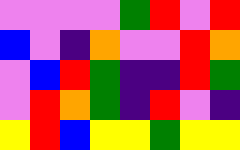[["violet", "violet", "violet", "violet", "green", "red", "violet", "red"], ["blue", "violet", "indigo", "orange", "violet", "violet", "red", "orange"], ["violet", "blue", "red", "green", "indigo", "indigo", "red", "green"], ["violet", "red", "orange", "green", "indigo", "red", "violet", "indigo"], ["yellow", "red", "blue", "yellow", "yellow", "green", "yellow", "yellow"]]